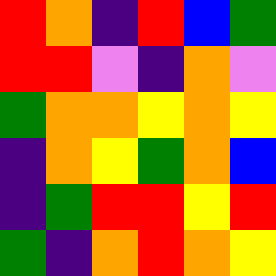[["red", "orange", "indigo", "red", "blue", "green"], ["red", "red", "violet", "indigo", "orange", "violet"], ["green", "orange", "orange", "yellow", "orange", "yellow"], ["indigo", "orange", "yellow", "green", "orange", "blue"], ["indigo", "green", "red", "red", "yellow", "red"], ["green", "indigo", "orange", "red", "orange", "yellow"]]